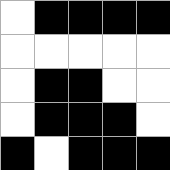[["white", "black", "black", "black", "black"], ["white", "white", "white", "white", "white"], ["white", "black", "black", "white", "white"], ["white", "black", "black", "black", "white"], ["black", "white", "black", "black", "black"]]